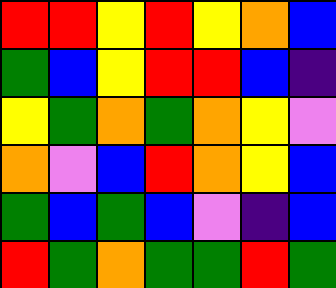[["red", "red", "yellow", "red", "yellow", "orange", "blue"], ["green", "blue", "yellow", "red", "red", "blue", "indigo"], ["yellow", "green", "orange", "green", "orange", "yellow", "violet"], ["orange", "violet", "blue", "red", "orange", "yellow", "blue"], ["green", "blue", "green", "blue", "violet", "indigo", "blue"], ["red", "green", "orange", "green", "green", "red", "green"]]